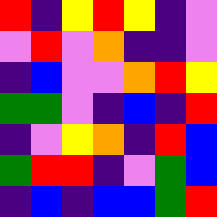[["red", "indigo", "yellow", "red", "yellow", "indigo", "violet"], ["violet", "red", "violet", "orange", "indigo", "indigo", "violet"], ["indigo", "blue", "violet", "violet", "orange", "red", "yellow"], ["green", "green", "violet", "indigo", "blue", "indigo", "red"], ["indigo", "violet", "yellow", "orange", "indigo", "red", "blue"], ["green", "red", "red", "indigo", "violet", "green", "blue"], ["indigo", "blue", "indigo", "blue", "blue", "green", "red"]]